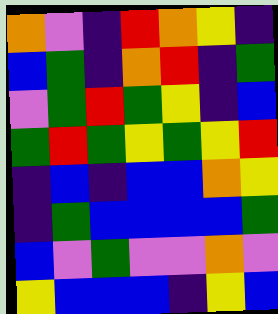[["orange", "violet", "indigo", "red", "orange", "yellow", "indigo"], ["blue", "green", "indigo", "orange", "red", "indigo", "green"], ["violet", "green", "red", "green", "yellow", "indigo", "blue"], ["green", "red", "green", "yellow", "green", "yellow", "red"], ["indigo", "blue", "indigo", "blue", "blue", "orange", "yellow"], ["indigo", "green", "blue", "blue", "blue", "blue", "green"], ["blue", "violet", "green", "violet", "violet", "orange", "violet"], ["yellow", "blue", "blue", "blue", "indigo", "yellow", "blue"]]